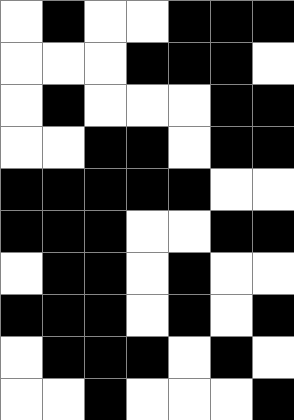[["white", "black", "white", "white", "black", "black", "black"], ["white", "white", "white", "black", "black", "black", "white"], ["white", "black", "white", "white", "white", "black", "black"], ["white", "white", "black", "black", "white", "black", "black"], ["black", "black", "black", "black", "black", "white", "white"], ["black", "black", "black", "white", "white", "black", "black"], ["white", "black", "black", "white", "black", "white", "white"], ["black", "black", "black", "white", "black", "white", "black"], ["white", "black", "black", "black", "white", "black", "white"], ["white", "white", "black", "white", "white", "white", "black"]]